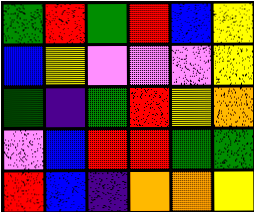[["green", "red", "green", "red", "blue", "yellow"], ["blue", "yellow", "violet", "violet", "violet", "yellow"], ["green", "indigo", "green", "red", "yellow", "orange"], ["violet", "blue", "red", "red", "green", "green"], ["red", "blue", "indigo", "orange", "orange", "yellow"]]